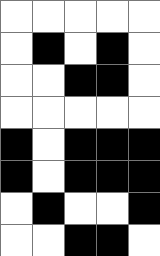[["white", "white", "white", "white", "white"], ["white", "black", "white", "black", "white"], ["white", "white", "black", "black", "white"], ["white", "white", "white", "white", "white"], ["black", "white", "black", "black", "black"], ["black", "white", "black", "black", "black"], ["white", "black", "white", "white", "black"], ["white", "white", "black", "black", "white"]]